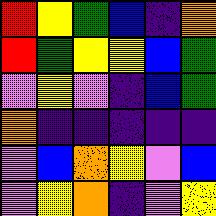[["red", "yellow", "green", "blue", "indigo", "orange"], ["red", "green", "yellow", "yellow", "blue", "green"], ["violet", "yellow", "violet", "indigo", "blue", "green"], ["orange", "indigo", "indigo", "indigo", "indigo", "indigo"], ["violet", "blue", "orange", "yellow", "violet", "blue"], ["violet", "yellow", "orange", "indigo", "violet", "yellow"]]